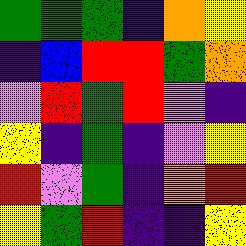[["green", "green", "green", "indigo", "orange", "yellow"], ["indigo", "blue", "red", "red", "green", "orange"], ["violet", "red", "green", "red", "violet", "indigo"], ["yellow", "indigo", "green", "indigo", "violet", "yellow"], ["red", "violet", "green", "indigo", "orange", "red"], ["yellow", "green", "red", "indigo", "indigo", "yellow"]]